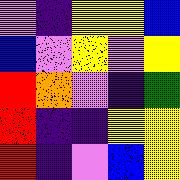[["violet", "indigo", "yellow", "yellow", "blue"], ["blue", "violet", "yellow", "violet", "yellow"], ["red", "orange", "violet", "indigo", "green"], ["red", "indigo", "indigo", "yellow", "yellow"], ["red", "indigo", "violet", "blue", "yellow"]]